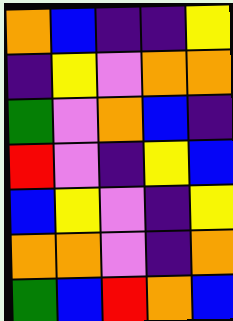[["orange", "blue", "indigo", "indigo", "yellow"], ["indigo", "yellow", "violet", "orange", "orange"], ["green", "violet", "orange", "blue", "indigo"], ["red", "violet", "indigo", "yellow", "blue"], ["blue", "yellow", "violet", "indigo", "yellow"], ["orange", "orange", "violet", "indigo", "orange"], ["green", "blue", "red", "orange", "blue"]]